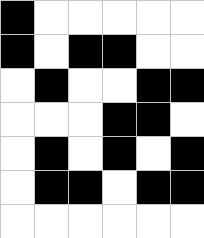[["black", "white", "white", "white", "white", "white"], ["black", "white", "black", "black", "white", "white"], ["white", "black", "white", "white", "black", "black"], ["white", "white", "white", "black", "black", "white"], ["white", "black", "white", "black", "white", "black"], ["white", "black", "black", "white", "black", "black"], ["white", "white", "white", "white", "white", "white"]]